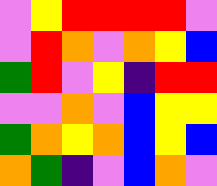[["violet", "yellow", "red", "red", "red", "red", "violet"], ["violet", "red", "orange", "violet", "orange", "yellow", "blue"], ["green", "red", "violet", "yellow", "indigo", "red", "red"], ["violet", "violet", "orange", "violet", "blue", "yellow", "yellow"], ["green", "orange", "yellow", "orange", "blue", "yellow", "blue"], ["orange", "green", "indigo", "violet", "blue", "orange", "violet"]]